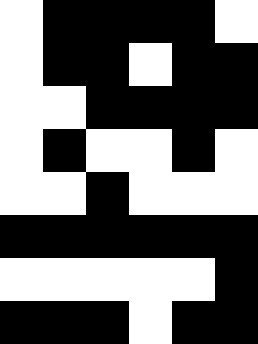[["white", "black", "black", "black", "black", "white"], ["white", "black", "black", "white", "black", "black"], ["white", "white", "black", "black", "black", "black"], ["white", "black", "white", "white", "black", "white"], ["white", "white", "black", "white", "white", "white"], ["black", "black", "black", "black", "black", "black"], ["white", "white", "white", "white", "white", "black"], ["black", "black", "black", "white", "black", "black"]]